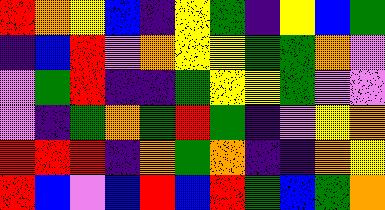[["red", "orange", "yellow", "blue", "indigo", "yellow", "green", "indigo", "yellow", "blue", "green"], ["indigo", "blue", "red", "violet", "orange", "yellow", "yellow", "green", "green", "orange", "violet"], ["violet", "green", "red", "indigo", "indigo", "green", "yellow", "yellow", "green", "violet", "violet"], ["violet", "indigo", "green", "orange", "green", "red", "green", "indigo", "violet", "yellow", "orange"], ["red", "red", "red", "indigo", "orange", "green", "orange", "indigo", "indigo", "orange", "yellow"], ["red", "blue", "violet", "blue", "red", "blue", "red", "green", "blue", "green", "orange"]]